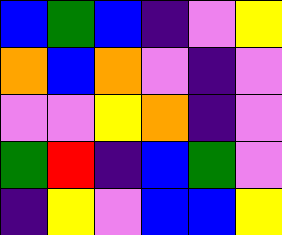[["blue", "green", "blue", "indigo", "violet", "yellow"], ["orange", "blue", "orange", "violet", "indigo", "violet"], ["violet", "violet", "yellow", "orange", "indigo", "violet"], ["green", "red", "indigo", "blue", "green", "violet"], ["indigo", "yellow", "violet", "blue", "blue", "yellow"]]